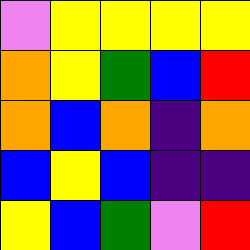[["violet", "yellow", "yellow", "yellow", "yellow"], ["orange", "yellow", "green", "blue", "red"], ["orange", "blue", "orange", "indigo", "orange"], ["blue", "yellow", "blue", "indigo", "indigo"], ["yellow", "blue", "green", "violet", "red"]]